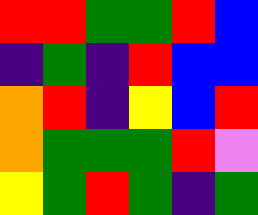[["red", "red", "green", "green", "red", "blue"], ["indigo", "green", "indigo", "red", "blue", "blue"], ["orange", "red", "indigo", "yellow", "blue", "red"], ["orange", "green", "green", "green", "red", "violet"], ["yellow", "green", "red", "green", "indigo", "green"]]